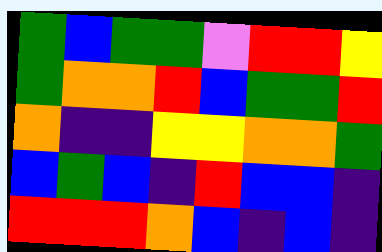[["green", "blue", "green", "green", "violet", "red", "red", "yellow"], ["green", "orange", "orange", "red", "blue", "green", "green", "red"], ["orange", "indigo", "indigo", "yellow", "yellow", "orange", "orange", "green"], ["blue", "green", "blue", "indigo", "red", "blue", "blue", "indigo"], ["red", "red", "red", "orange", "blue", "indigo", "blue", "indigo"]]